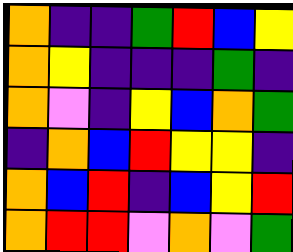[["orange", "indigo", "indigo", "green", "red", "blue", "yellow"], ["orange", "yellow", "indigo", "indigo", "indigo", "green", "indigo"], ["orange", "violet", "indigo", "yellow", "blue", "orange", "green"], ["indigo", "orange", "blue", "red", "yellow", "yellow", "indigo"], ["orange", "blue", "red", "indigo", "blue", "yellow", "red"], ["orange", "red", "red", "violet", "orange", "violet", "green"]]